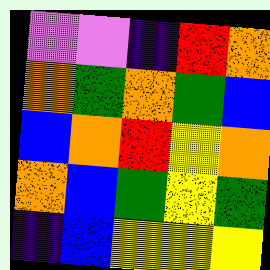[["violet", "violet", "indigo", "red", "orange"], ["orange", "green", "orange", "green", "blue"], ["blue", "orange", "red", "yellow", "orange"], ["orange", "blue", "green", "yellow", "green"], ["indigo", "blue", "yellow", "yellow", "yellow"]]